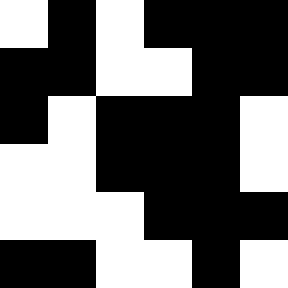[["white", "black", "white", "black", "black", "black"], ["black", "black", "white", "white", "black", "black"], ["black", "white", "black", "black", "black", "white"], ["white", "white", "black", "black", "black", "white"], ["white", "white", "white", "black", "black", "black"], ["black", "black", "white", "white", "black", "white"]]